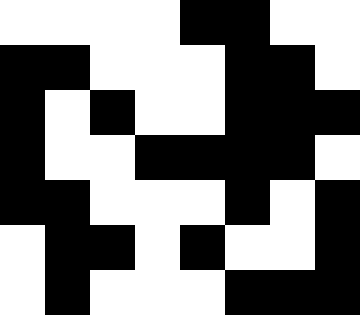[["white", "white", "white", "white", "black", "black", "white", "white"], ["black", "black", "white", "white", "white", "black", "black", "white"], ["black", "white", "black", "white", "white", "black", "black", "black"], ["black", "white", "white", "black", "black", "black", "black", "white"], ["black", "black", "white", "white", "white", "black", "white", "black"], ["white", "black", "black", "white", "black", "white", "white", "black"], ["white", "black", "white", "white", "white", "black", "black", "black"]]